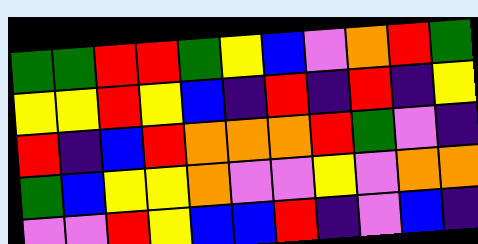[["green", "green", "red", "red", "green", "yellow", "blue", "violet", "orange", "red", "green"], ["yellow", "yellow", "red", "yellow", "blue", "indigo", "red", "indigo", "red", "indigo", "yellow"], ["red", "indigo", "blue", "red", "orange", "orange", "orange", "red", "green", "violet", "indigo"], ["green", "blue", "yellow", "yellow", "orange", "violet", "violet", "yellow", "violet", "orange", "orange"], ["violet", "violet", "red", "yellow", "blue", "blue", "red", "indigo", "violet", "blue", "indigo"]]